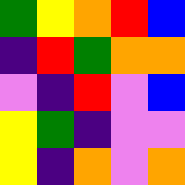[["green", "yellow", "orange", "red", "blue"], ["indigo", "red", "green", "orange", "orange"], ["violet", "indigo", "red", "violet", "blue"], ["yellow", "green", "indigo", "violet", "violet"], ["yellow", "indigo", "orange", "violet", "orange"]]